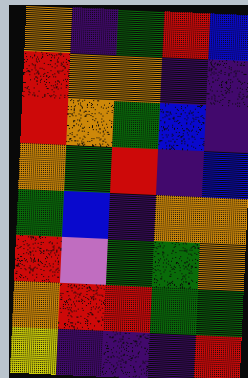[["orange", "indigo", "green", "red", "blue"], ["red", "orange", "orange", "indigo", "indigo"], ["red", "orange", "green", "blue", "indigo"], ["orange", "green", "red", "indigo", "blue"], ["green", "blue", "indigo", "orange", "orange"], ["red", "violet", "green", "green", "orange"], ["orange", "red", "red", "green", "green"], ["yellow", "indigo", "indigo", "indigo", "red"]]